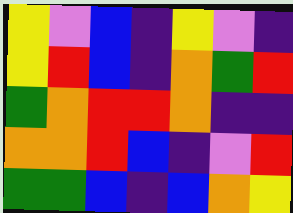[["yellow", "violet", "blue", "indigo", "yellow", "violet", "indigo"], ["yellow", "red", "blue", "indigo", "orange", "green", "red"], ["green", "orange", "red", "red", "orange", "indigo", "indigo"], ["orange", "orange", "red", "blue", "indigo", "violet", "red"], ["green", "green", "blue", "indigo", "blue", "orange", "yellow"]]